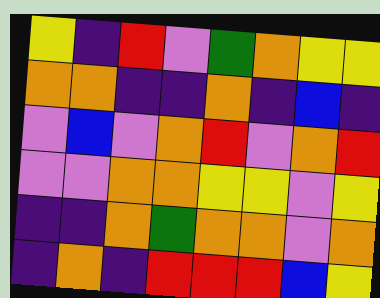[["yellow", "indigo", "red", "violet", "green", "orange", "yellow", "yellow"], ["orange", "orange", "indigo", "indigo", "orange", "indigo", "blue", "indigo"], ["violet", "blue", "violet", "orange", "red", "violet", "orange", "red"], ["violet", "violet", "orange", "orange", "yellow", "yellow", "violet", "yellow"], ["indigo", "indigo", "orange", "green", "orange", "orange", "violet", "orange"], ["indigo", "orange", "indigo", "red", "red", "red", "blue", "yellow"]]